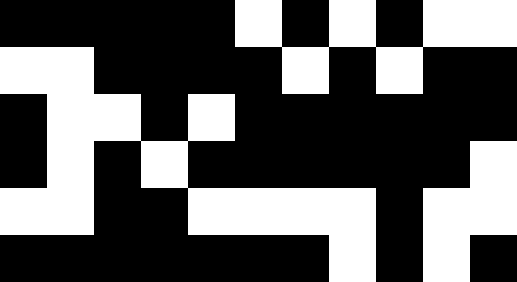[["black", "black", "black", "black", "black", "white", "black", "white", "black", "white", "white"], ["white", "white", "black", "black", "black", "black", "white", "black", "white", "black", "black"], ["black", "white", "white", "black", "white", "black", "black", "black", "black", "black", "black"], ["black", "white", "black", "white", "black", "black", "black", "black", "black", "black", "white"], ["white", "white", "black", "black", "white", "white", "white", "white", "black", "white", "white"], ["black", "black", "black", "black", "black", "black", "black", "white", "black", "white", "black"]]